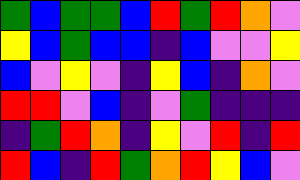[["green", "blue", "green", "green", "blue", "red", "green", "red", "orange", "violet"], ["yellow", "blue", "green", "blue", "blue", "indigo", "blue", "violet", "violet", "yellow"], ["blue", "violet", "yellow", "violet", "indigo", "yellow", "blue", "indigo", "orange", "violet"], ["red", "red", "violet", "blue", "indigo", "violet", "green", "indigo", "indigo", "indigo"], ["indigo", "green", "red", "orange", "indigo", "yellow", "violet", "red", "indigo", "red"], ["red", "blue", "indigo", "red", "green", "orange", "red", "yellow", "blue", "violet"]]